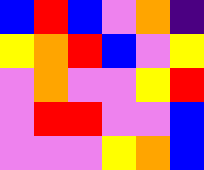[["blue", "red", "blue", "violet", "orange", "indigo"], ["yellow", "orange", "red", "blue", "violet", "yellow"], ["violet", "orange", "violet", "violet", "yellow", "red"], ["violet", "red", "red", "violet", "violet", "blue"], ["violet", "violet", "violet", "yellow", "orange", "blue"]]